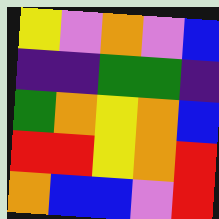[["yellow", "violet", "orange", "violet", "blue"], ["indigo", "indigo", "green", "green", "indigo"], ["green", "orange", "yellow", "orange", "blue"], ["red", "red", "yellow", "orange", "red"], ["orange", "blue", "blue", "violet", "red"]]